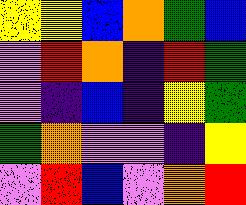[["yellow", "yellow", "blue", "orange", "green", "blue"], ["violet", "red", "orange", "indigo", "red", "green"], ["violet", "indigo", "blue", "indigo", "yellow", "green"], ["green", "orange", "violet", "violet", "indigo", "yellow"], ["violet", "red", "blue", "violet", "orange", "red"]]